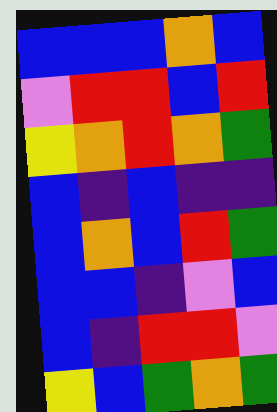[["blue", "blue", "blue", "orange", "blue"], ["violet", "red", "red", "blue", "red"], ["yellow", "orange", "red", "orange", "green"], ["blue", "indigo", "blue", "indigo", "indigo"], ["blue", "orange", "blue", "red", "green"], ["blue", "blue", "indigo", "violet", "blue"], ["blue", "indigo", "red", "red", "violet"], ["yellow", "blue", "green", "orange", "green"]]